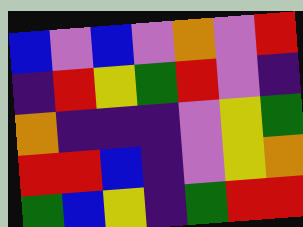[["blue", "violet", "blue", "violet", "orange", "violet", "red"], ["indigo", "red", "yellow", "green", "red", "violet", "indigo"], ["orange", "indigo", "indigo", "indigo", "violet", "yellow", "green"], ["red", "red", "blue", "indigo", "violet", "yellow", "orange"], ["green", "blue", "yellow", "indigo", "green", "red", "red"]]